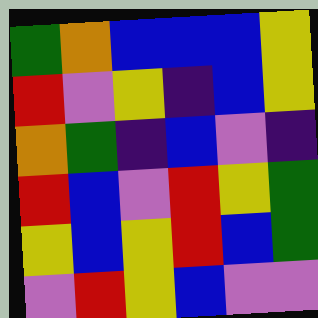[["green", "orange", "blue", "blue", "blue", "yellow"], ["red", "violet", "yellow", "indigo", "blue", "yellow"], ["orange", "green", "indigo", "blue", "violet", "indigo"], ["red", "blue", "violet", "red", "yellow", "green"], ["yellow", "blue", "yellow", "red", "blue", "green"], ["violet", "red", "yellow", "blue", "violet", "violet"]]